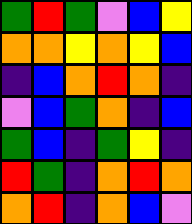[["green", "red", "green", "violet", "blue", "yellow"], ["orange", "orange", "yellow", "orange", "yellow", "blue"], ["indigo", "blue", "orange", "red", "orange", "indigo"], ["violet", "blue", "green", "orange", "indigo", "blue"], ["green", "blue", "indigo", "green", "yellow", "indigo"], ["red", "green", "indigo", "orange", "red", "orange"], ["orange", "red", "indigo", "orange", "blue", "violet"]]